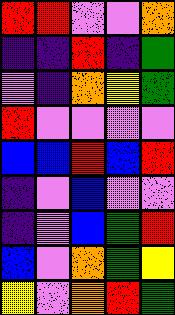[["red", "red", "violet", "violet", "orange"], ["indigo", "indigo", "red", "indigo", "green"], ["violet", "indigo", "orange", "yellow", "green"], ["red", "violet", "violet", "violet", "violet"], ["blue", "blue", "red", "blue", "red"], ["indigo", "violet", "blue", "violet", "violet"], ["indigo", "violet", "blue", "green", "red"], ["blue", "violet", "orange", "green", "yellow"], ["yellow", "violet", "orange", "red", "green"]]